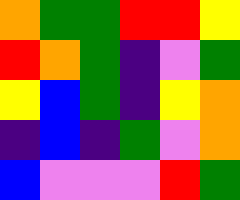[["orange", "green", "green", "red", "red", "yellow"], ["red", "orange", "green", "indigo", "violet", "green"], ["yellow", "blue", "green", "indigo", "yellow", "orange"], ["indigo", "blue", "indigo", "green", "violet", "orange"], ["blue", "violet", "violet", "violet", "red", "green"]]